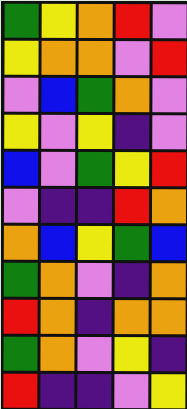[["green", "yellow", "orange", "red", "violet"], ["yellow", "orange", "orange", "violet", "red"], ["violet", "blue", "green", "orange", "violet"], ["yellow", "violet", "yellow", "indigo", "violet"], ["blue", "violet", "green", "yellow", "red"], ["violet", "indigo", "indigo", "red", "orange"], ["orange", "blue", "yellow", "green", "blue"], ["green", "orange", "violet", "indigo", "orange"], ["red", "orange", "indigo", "orange", "orange"], ["green", "orange", "violet", "yellow", "indigo"], ["red", "indigo", "indigo", "violet", "yellow"]]